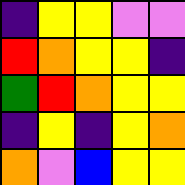[["indigo", "yellow", "yellow", "violet", "violet"], ["red", "orange", "yellow", "yellow", "indigo"], ["green", "red", "orange", "yellow", "yellow"], ["indigo", "yellow", "indigo", "yellow", "orange"], ["orange", "violet", "blue", "yellow", "yellow"]]